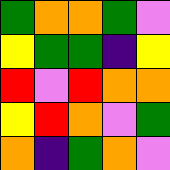[["green", "orange", "orange", "green", "violet"], ["yellow", "green", "green", "indigo", "yellow"], ["red", "violet", "red", "orange", "orange"], ["yellow", "red", "orange", "violet", "green"], ["orange", "indigo", "green", "orange", "violet"]]